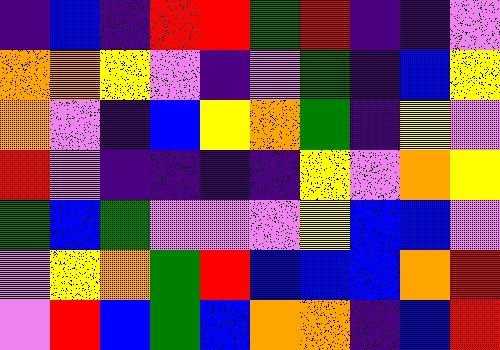[["indigo", "blue", "indigo", "red", "red", "green", "red", "indigo", "indigo", "violet"], ["orange", "orange", "yellow", "violet", "indigo", "violet", "green", "indigo", "blue", "yellow"], ["orange", "violet", "indigo", "blue", "yellow", "orange", "green", "indigo", "yellow", "violet"], ["red", "violet", "indigo", "indigo", "indigo", "indigo", "yellow", "violet", "orange", "yellow"], ["green", "blue", "green", "violet", "violet", "violet", "yellow", "blue", "blue", "violet"], ["violet", "yellow", "orange", "green", "red", "blue", "blue", "blue", "orange", "red"], ["violet", "red", "blue", "green", "blue", "orange", "orange", "indigo", "blue", "red"]]